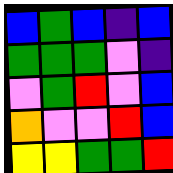[["blue", "green", "blue", "indigo", "blue"], ["green", "green", "green", "violet", "indigo"], ["violet", "green", "red", "violet", "blue"], ["orange", "violet", "violet", "red", "blue"], ["yellow", "yellow", "green", "green", "red"]]